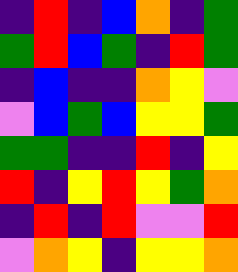[["indigo", "red", "indigo", "blue", "orange", "indigo", "green"], ["green", "red", "blue", "green", "indigo", "red", "green"], ["indigo", "blue", "indigo", "indigo", "orange", "yellow", "violet"], ["violet", "blue", "green", "blue", "yellow", "yellow", "green"], ["green", "green", "indigo", "indigo", "red", "indigo", "yellow"], ["red", "indigo", "yellow", "red", "yellow", "green", "orange"], ["indigo", "red", "indigo", "red", "violet", "violet", "red"], ["violet", "orange", "yellow", "indigo", "yellow", "yellow", "orange"]]